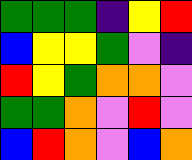[["green", "green", "green", "indigo", "yellow", "red"], ["blue", "yellow", "yellow", "green", "violet", "indigo"], ["red", "yellow", "green", "orange", "orange", "violet"], ["green", "green", "orange", "violet", "red", "violet"], ["blue", "red", "orange", "violet", "blue", "orange"]]